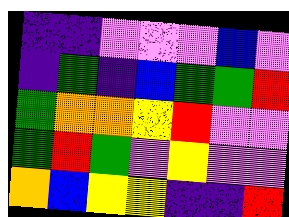[["indigo", "indigo", "violet", "violet", "violet", "blue", "violet"], ["indigo", "green", "indigo", "blue", "green", "green", "red"], ["green", "orange", "orange", "yellow", "red", "violet", "violet"], ["green", "red", "green", "violet", "yellow", "violet", "violet"], ["orange", "blue", "yellow", "yellow", "indigo", "indigo", "red"]]